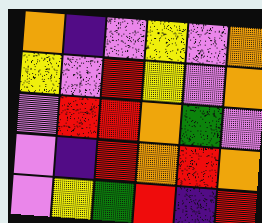[["orange", "indigo", "violet", "yellow", "violet", "orange"], ["yellow", "violet", "red", "yellow", "violet", "orange"], ["violet", "red", "red", "orange", "green", "violet"], ["violet", "indigo", "red", "orange", "red", "orange"], ["violet", "yellow", "green", "red", "indigo", "red"]]